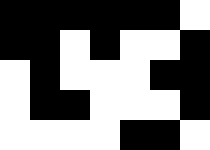[["black", "black", "black", "black", "black", "black", "white"], ["black", "black", "white", "black", "white", "white", "black"], ["white", "black", "white", "white", "white", "black", "black"], ["white", "black", "black", "white", "white", "white", "black"], ["white", "white", "white", "white", "black", "black", "white"]]